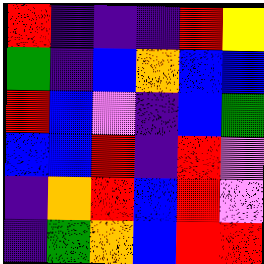[["red", "indigo", "indigo", "indigo", "red", "yellow"], ["green", "indigo", "blue", "orange", "blue", "blue"], ["red", "blue", "violet", "indigo", "blue", "green"], ["blue", "blue", "red", "indigo", "red", "violet"], ["indigo", "orange", "red", "blue", "red", "violet"], ["indigo", "green", "orange", "blue", "red", "red"]]